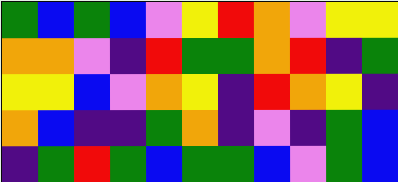[["green", "blue", "green", "blue", "violet", "yellow", "red", "orange", "violet", "yellow", "yellow"], ["orange", "orange", "violet", "indigo", "red", "green", "green", "orange", "red", "indigo", "green"], ["yellow", "yellow", "blue", "violet", "orange", "yellow", "indigo", "red", "orange", "yellow", "indigo"], ["orange", "blue", "indigo", "indigo", "green", "orange", "indigo", "violet", "indigo", "green", "blue"], ["indigo", "green", "red", "green", "blue", "green", "green", "blue", "violet", "green", "blue"]]